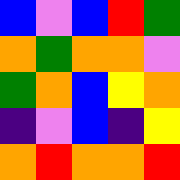[["blue", "violet", "blue", "red", "green"], ["orange", "green", "orange", "orange", "violet"], ["green", "orange", "blue", "yellow", "orange"], ["indigo", "violet", "blue", "indigo", "yellow"], ["orange", "red", "orange", "orange", "red"]]